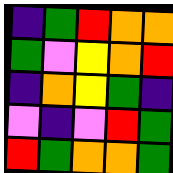[["indigo", "green", "red", "orange", "orange"], ["green", "violet", "yellow", "orange", "red"], ["indigo", "orange", "yellow", "green", "indigo"], ["violet", "indigo", "violet", "red", "green"], ["red", "green", "orange", "orange", "green"]]